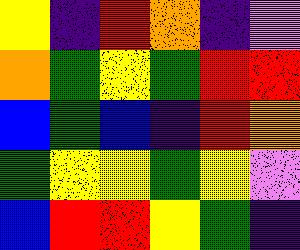[["yellow", "indigo", "red", "orange", "indigo", "violet"], ["orange", "green", "yellow", "green", "red", "red"], ["blue", "green", "blue", "indigo", "red", "orange"], ["green", "yellow", "yellow", "green", "yellow", "violet"], ["blue", "red", "red", "yellow", "green", "indigo"]]